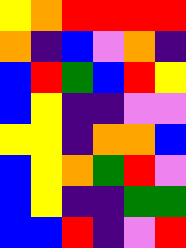[["yellow", "orange", "red", "red", "red", "red"], ["orange", "indigo", "blue", "violet", "orange", "indigo"], ["blue", "red", "green", "blue", "red", "yellow"], ["blue", "yellow", "indigo", "indigo", "violet", "violet"], ["yellow", "yellow", "indigo", "orange", "orange", "blue"], ["blue", "yellow", "orange", "green", "red", "violet"], ["blue", "yellow", "indigo", "indigo", "green", "green"], ["blue", "blue", "red", "indigo", "violet", "red"]]